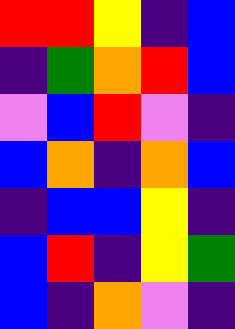[["red", "red", "yellow", "indigo", "blue"], ["indigo", "green", "orange", "red", "blue"], ["violet", "blue", "red", "violet", "indigo"], ["blue", "orange", "indigo", "orange", "blue"], ["indigo", "blue", "blue", "yellow", "indigo"], ["blue", "red", "indigo", "yellow", "green"], ["blue", "indigo", "orange", "violet", "indigo"]]